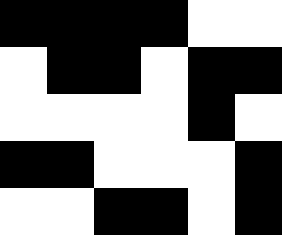[["black", "black", "black", "black", "white", "white"], ["white", "black", "black", "white", "black", "black"], ["white", "white", "white", "white", "black", "white"], ["black", "black", "white", "white", "white", "black"], ["white", "white", "black", "black", "white", "black"]]